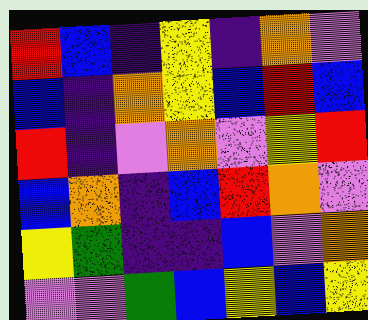[["red", "blue", "indigo", "yellow", "indigo", "orange", "violet"], ["blue", "indigo", "orange", "yellow", "blue", "red", "blue"], ["red", "indigo", "violet", "orange", "violet", "yellow", "red"], ["blue", "orange", "indigo", "blue", "red", "orange", "violet"], ["yellow", "green", "indigo", "indigo", "blue", "violet", "orange"], ["violet", "violet", "green", "blue", "yellow", "blue", "yellow"]]